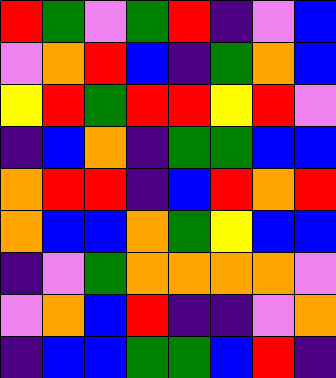[["red", "green", "violet", "green", "red", "indigo", "violet", "blue"], ["violet", "orange", "red", "blue", "indigo", "green", "orange", "blue"], ["yellow", "red", "green", "red", "red", "yellow", "red", "violet"], ["indigo", "blue", "orange", "indigo", "green", "green", "blue", "blue"], ["orange", "red", "red", "indigo", "blue", "red", "orange", "red"], ["orange", "blue", "blue", "orange", "green", "yellow", "blue", "blue"], ["indigo", "violet", "green", "orange", "orange", "orange", "orange", "violet"], ["violet", "orange", "blue", "red", "indigo", "indigo", "violet", "orange"], ["indigo", "blue", "blue", "green", "green", "blue", "red", "indigo"]]